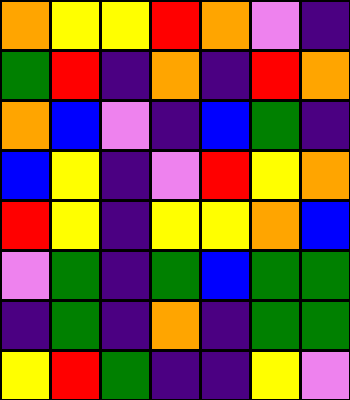[["orange", "yellow", "yellow", "red", "orange", "violet", "indigo"], ["green", "red", "indigo", "orange", "indigo", "red", "orange"], ["orange", "blue", "violet", "indigo", "blue", "green", "indigo"], ["blue", "yellow", "indigo", "violet", "red", "yellow", "orange"], ["red", "yellow", "indigo", "yellow", "yellow", "orange", "blue"], ["violet", "green", "indigo", "green", "blue", "green", "green"], ["indigo", "green", "indigo", "orange", "indigo", "green", "green"], ["yellow", "red", "green", "indigo", "indigo", "yellow", "violet"]]